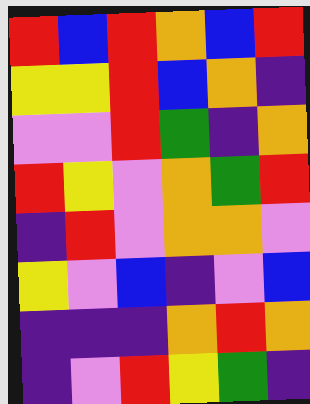[["red", "blue", "red", "orange", "blue", "red"], ["yellow", "yellow", "red", "blue", "orange", "indigo"], ["violet", "violet", "red", "green", "indigo", "orange"], ["red", "yellow", "violet", "orange", "green", "red"], ["indigo", "red", "violet", "orange", "orange", "violet"], ["yellow", "violet", "blue", "indigo", "violet", "blue"], ["indigo", "indigo", "indigo", "orange", "red", "orange"], ["indigo", "violet", "red", "yellow", "green", "indigo"]]